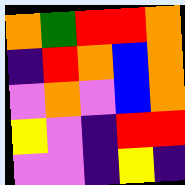[["orange", "green", "red", "red", "orange"], ["indigo", "red", "orange", "blue", "orange"], ["violet", "orange", "violet", "blue", "orange"], ["yellow", "violet", "indigo", "red", "red"], ["violet", "violet", "indigo", "yellow", "indigo"]]